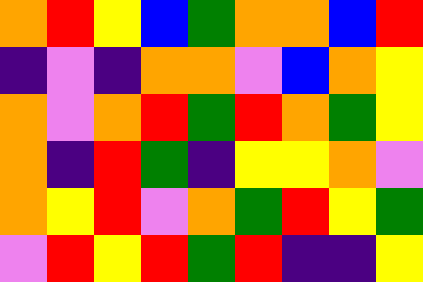[["orange", "red", "yellow", "blue", "green", "orange", "orange", "blue", "red"], ["indigo", "violet", "indigo", "orange", "orange", "violet", "blue", "orange", "yellow"], ["orange", "violet", "orange", "red", "green", "red", "orange", "green", "yellow"], ["orange", "indigo", "red", "green", "indigo", "yellow", "yellow", "orange", "violet"], ["orange", "yellow", "red", "violet", "orange", "green", "red", "yellow", "green"], ["violet", "red", "yellow", "red", "green", "red", "indigo", "indigo", "yellow"]]